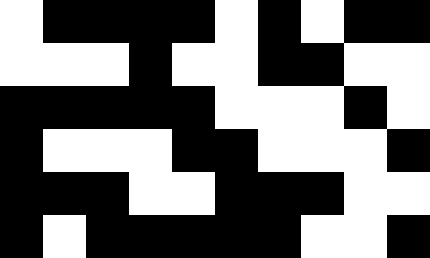[["white", "black", "black", "black", "black", "white", "black", "white", "black", "black"], ["white", "white", "white", "black", "white", "white", "black", "black", "white", "white"], ["black", "black", "black", "black", "black", "white", "white", "white", "black", "white"], ["black", "white", "white", "white", "black", "black", "white", "white", "white", "black"], ["black", "black", "black", "white", "white", "black", "black", "black", "white", "white"], ["black", "white", "black", "black", "black", "black", "black", "white", "white", "black"]]